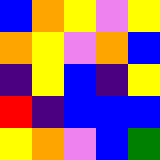[["blue", "orange", "yellow", "violet", "yellow"], ["orange", "yellow", "violet", "orange", "blue"], ["indigo", "yellow", "blue", "indigo", "yellow"], ["red", "indigo", "blue", "blue", "blue"], ["yellow", "orange", "violet", "blue", "green"]]